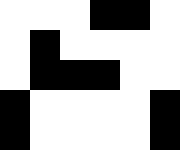[["white", "white", "white", "black", "black", "white"], ["white", "black", "white", "white", "white", "white"], ["white", "black", "black", "black", "white", "white"], ["black", "white", "white", "white", "white", "black"], ["black", "white", "white", "white", "white", "black"]]